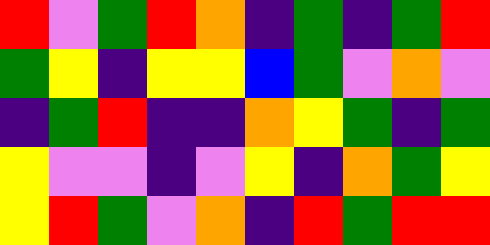[["red", "violet", "green", "red", "orange", "indigo", "green", "indigo", "green", "red"], ["green", "yellow", "indigo", "yellow", "yellow", "blue", "green", "violet", "orange", "violet"], ["indigo", "green", "red", "indigo", "indigo", "orange", "yellow", "green", "indigo", "green"], ["yellow", "violet", "violet", "indigo", "violet", "yellow", "indigo", "orange", "green", "yellow"], ["yellow", "red", "green", "violet", "orange", "indigo", "red", "green", "red", "red"]]